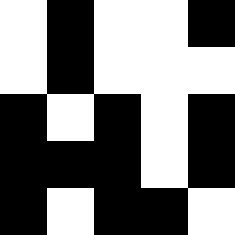[["white", "black", "white", "white", "black"], ["white", "black", "white", "white", "white"], ["black", "white", "black", "white", "black"], ["black", "black", "black", "white", "black"], ["black", "white", "black", "black", "white"]]